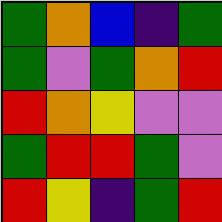[["green", "orange", "blue", "indigo", "green"], ["green", "violet", "green", "orange", "red"], ["red", "orange", "yellow", "violet", "violet"], ["green", "red", "red", "green", "violet"], ["red", "yellow", "indigo", "green", "red"]]